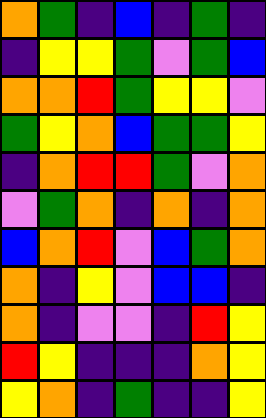[["orange", "green", "indigo", "blue", "indigo", "green", "indigo"], ["indigo", "yellow", "yellow", "green", "violet", "green", "blue"], ["orange", "orange", "red", "green", "yellow", "yellow", "violet"], ["green", "yellow", "orange", "blue", "green", "green", "yellow"], ["indigo", "orange", "red", "red", "green", "violet", "orange"], ["violet", "green", "orange", "indigo", "orange", "indigo", "orange"], ["blue", "orange", "red", "violet", "blue", "green", "orange"], ["orange", "indigo", "yellow", "violet", "blue", "blue", "indigo"], ["orange", "indigo", "violet", "violet", "indigo", "red", "yellow"], ["red", "yellow", "indigo", "indigo", "indigo", "orange", "yellow"], ["yellow", "orange", "indigo", "green", "indigo", "indigo", "yellow"]]